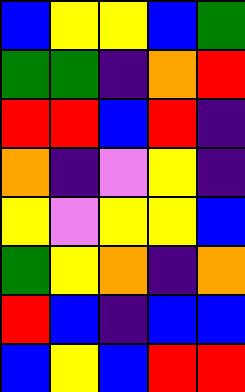[["blue", "yellow", "yellow", "blue", "green"], ["green", "green", "indigo", "orange", "red"], ["red", "red", "blue", "red", "indigo"], ["orange", "indigo", "violet", "yellow", "indigo"], ["yellow", "violet", "yellow", "yellow", "blue"], ["green", "yellow", "orange", "indigo", "orange"], ["red", "blue", "indigo", "blue", "blue"], ["blue", "yellow", "blue", "red", "red"]]